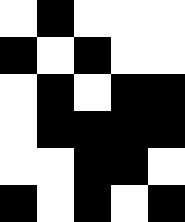[["white", "black", "white", "white", "white"], ["black", "white", "black", "white", "white"], ["white", "black", "white", "black", "black"], ["white", "black", "black", "black", "black"], ["white", "white", "black", "black", "white"], ["black", "white", "black", "white", "black"]]